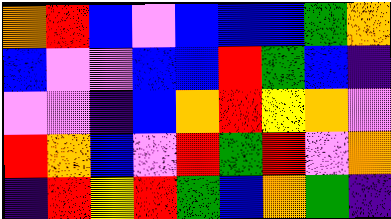[["orange", "red", "blue", "violet", "blue", "blue", "blue", "green", "orange"], ["blue", "violet", "violet", "blue", "blue", "red", "green", "blue", "indigo"], ["violet", "violet", "indigo", "blue", "orange", "red", "yellow", "orange", "violet"], ["red", "orange", "blue", "violet", "red", "green", "red", "violet", "orange"], ["indigo", "red", "yellow", "red", "green", "blue", "orange", "green", "indigo"]]